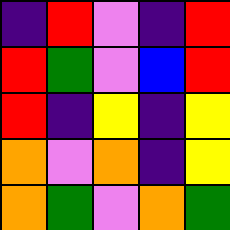[["indigo", "red", "violet", "indigo", "red"], ["red", "green", "violet", "blue", "red"], ["red", "indigo", "yellow", "indigo", "yellow"], ["orange", "violet", "orange", "indigo", "yellow"], ["orange", "green", "violet", "orange", "green"]]